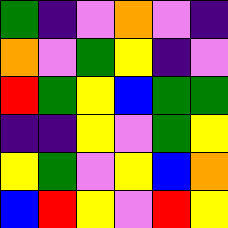[["green", "indigo", "violet", "orange", "violet", "indigo"], ["orange", "violet", "green", "yellow", "indigo", "violet"], ["red", "green", "yellow", "blue", "green", "green"], ["indigo", "indigo", "yellow", "violet", "green", "yellow"], ["yellow", "green", "violet", "yellow", "blue", "orange"], ["blue", "red", "yellow", "violet", "red", "yellow"]]